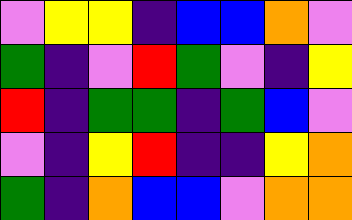[["violet", "yellow", "yellow", "indigo", "blue", "blue", "orange", "violet"], ["green", "indigo", "violet", "red", "green", "violet", "indigo", "yellow"], ["red", "indigo", "green", "green", "indigo", "green", "blue", "violet"], ["violet", "indigo", "yellow", "red", "indigo", "indigo", "yellow", "orange"], ["green", "indigo", "orange", "blue", "blue", "violet", "orange", "orange"]]